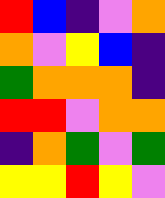[["red", "blue", "indigo", "violet", "orange"], ["orange", "violet", "yellow", "blue", "indigo"], ["green", "orange", "orange", "orange", "indigo"], ["red", "red", "violet", "orange", "orange"], ["indigo", "orange", "green", "violet", "green"], ["yellow", "yellow", "red", "yellow", "violet"]]